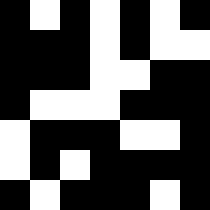[["black", "white", "black", "white", "black", "white", "black"], ["black", "black", "black", "white", "black", "white", "white"], ["black", "black", "black", "white", "white", "black", "black"], ["black", "white", "white", "white", "black", "black", "black"], ["white", "black", "black", "black", "white", "white", "black"], ["white", "black", "white", "black", "black", "black", "black"], ["black", "white", "black", "black", "black", "white", "black"]]